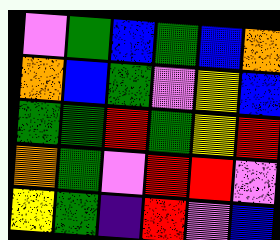[["violet", "green", "blue", "green", "blue", "orange"], ["orange", "blue", "green", "violet", "yellow", "blue"], ["green", "green", "red", "green", "yellow", "red"], ["orange", "green", "violet", "red", "red", "violet"], ["yellow", "green", "indigo", "red", "violet", "blue"]]